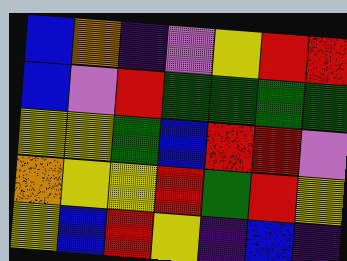[["blue", "orange", "indigo", "violet", "yellow", "red", "red"], ["blue", "violet", "red", "green", "green", "green", "green"], ["yellow", "yellow", "green", "blue", "red", "red", "violet"], ["orange", "yellow", "yellow", "red", "green", "red", "yellow"], ["yellow", "blue", "red", "yellow", "indigo", "blue", "indigo"]]